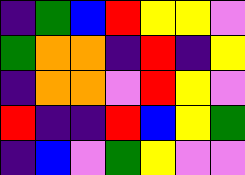[["indigo", "green", "blue", "red", "yellow", "yellow", "violet"], ["green", "orange", "orange", "indigo", "red", "indigo", "yellow"], ["indigo", "orange", "orange", "violet", "red", "yellow", "violet"], ["red", "indigo", "indigo", "red", "blue", "yellow", "green"], ["indigo", "blue", "violet", "green", "yellow", "violet", "violet"]]